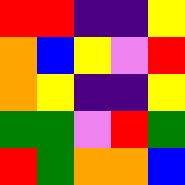[["red", "red", "indigo", "indigo", "yellow"], ["orange", "blue", "yellow", "violet", "red"], ["orange", "yellow", "indigo", "indigo", "yellow"], ["green", "green", "violet", "red", "green"], ["red", "green", "orange", "orange", "blue"]]